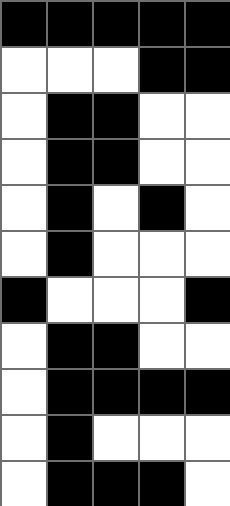[["black", "black", "black", "black", "black"], ["white", "white", "white", "black", "black"], ["white", "black", "black", "white", "white"], ["white", "black", "black", "white", "white"], ["white", "black", "white", "black", "white"], ["white", "black", "white", "white", "white"], ["black", "white", "white", "white", "black"], ["white", "black", "black", "white", "white"], ["white", "black", "black", "black", "black"], ["white", "black", "white", "white", "white"], ["white", "black", "black", "black", "white"]]